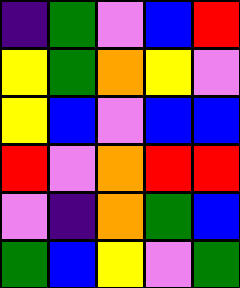[["indigo", "green", "violet", "blue", "red"], ["yellow", "green", "orange", "yellow", "violet"], ["yellow", "blue", "violet", "blue", "blue"], ["red", "violet", "orange", "red", "red"], ["violet", "indigo", "orange", "green", "blue"], ["green", "blue", "yellow", "violet", "green"]]